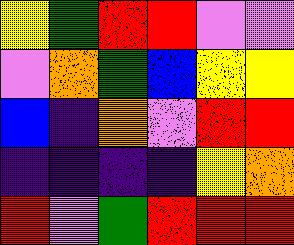[["yellow", "green", "red", "red", "violet", "violet"], ["violet", "orange", "green", "blue", "yellow", "yellow"], ["blue", "indigo", "orange", "violet", "red", "red"], ["indigo", "indigo", "indigo", "indigo", "yellow", "orange"], ["red", "violet", "green", "red", "red", "red"]]